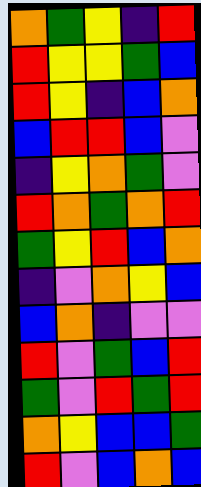[["orange", "green", "yellow", "indigo", "red"], ["red", "yellow", "yellow", "green", "blue"], ["red", "yellow", "indigo", "blue", "orange"], ["blue", "red", "red", "blue", "violet"], ["indigo", "yellow", "orange", "green", "violet"], ["red", "orange", "green", "orange", "red"], ["green", "yellow", "red", "blue", "orange"], ["indigo", "violet", "orange", "yellow", "blue"], ["blue", "orange", "indigo", "violet", "violet"], ["red", "violet", "green", "blue", "red"], ["green", "violet", "red", "green", "red"], ["orange", "yellow", "blue", "blue", "green"], ["red", "violet", "blue", "orange", "blue"]]